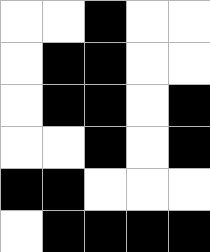[["white", "white", "black", "white", "white"], ["white", "black", "black", "white", "white"], ["white", "black", "black", "white", "black"], ["white", "white", "black", "white", "black"], ["black", "black", "white", "white", "white"], ["white", "black", "black", "black", "black"]]